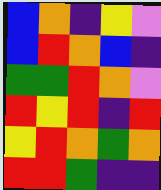[["blue", "orange", "indigo", "yellow", "violet"], ["blue", "red", "orange", "blue", "indigo"], ["green", "green", "red", "orange", "violet"], ["red", "yellow", "red", "indigo", "red"], ["yellow", "red", "orange", "green", "orange"], ["red", "red", "green", "indigo", "indigo"]]